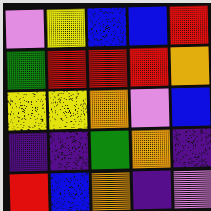[["violet", "yellow", "blue", "blue", "red"], ["green", "red", "red", "red", "orange"], ["yellow", "yellow", "orange", "violet", "blue"], ["indigo", "indigo", "green", "orange", "indigo"], ["red", "blue", "orange", "indigo", "violet"]]